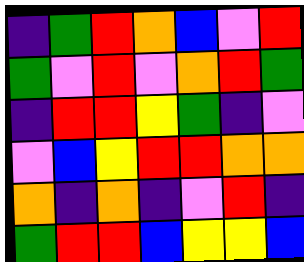[["indigo", "green", "red", "orange", "blue", "violet", "red"], ["green", "violet", "red", "violet", "orange", "red", "green"], ["indigo", "red", "red", "yellow", "green", "indigo", "violet"], ["violet", "blue", "yellow", "red", "red", "orange", "orange"], ["orange", "indigo", "orange", "indigo", "violet", "red", "indigo"], ["green", "red", "red", "blue", "yellow", "yellow", "blue"]]